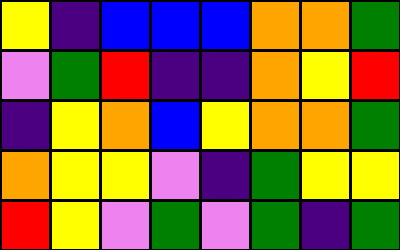[["yellow", "indigo", "blue", "blue", "blue", "orange", "orange", "green"], ["violet", "green", "red", "indigo", "indigo", "orange", "yellow", "red"], ["indigo", "yellow", "orange", "blue", "yellow", "orange", "orange", "green"], ["orange", "yellow", "yellow", "violet", "indigo", "green", "yellow", "yellow"], ["red", "yellow", "violet", "green", "violet", "green", "indigo", "green"]]